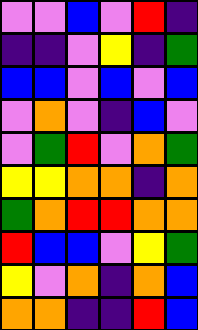[["violet", "violet", "blue", "violet", "red", "indigo"], ["indigo", "indigo", "violet", "yellow", "indigo", "green"], ["blue", "blue", "violet", "blue", "violet", "blue"], ["violet", "orange", "violet", "indigo", "blue", "violet"], ["violet", "green", "red", "violet", "orange", "green"], ["yellow", "yellow", "orange", "orange", "indigo", "orange"], ["green", "orange", "red", "red", "orange", "orange"], ["red", "blue", "blue", "violet", "yellow", "green"], ["yellow", "violet", "orange", "indigo", "orange", "blue"], ["orange", "orange", "indigo", "indigo", "red", "blue"]]